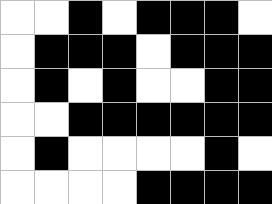[["white", "white", "black", "white", "black", "black", "black", "white"], ["white", "black", "black", "black", "white", "black", "black", "black"], ["white", "black", "white", "black", "white", "white", "black", "black"], ["white", "white", "black", "black", "black", "black", "black", "black"], ["white", "black", "white", "white", "white", "white", "black", "white"], ["white", "white", "white", "white", "black", "black", "black", "black"]]